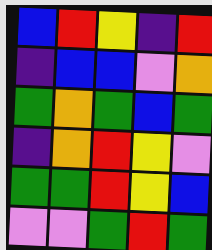[["blue", "red", "yellow", "indigo", "red"], ["indigo", "blue", "blue", "violet", "orange"], ["green", "orange", "green", "blue", "green"], ["indigo", "orange", "red", "yellow", "violet"], ["green", "green", "red", "yellow", "blue"], ["violet", "violet", "green", "red", "green"]]